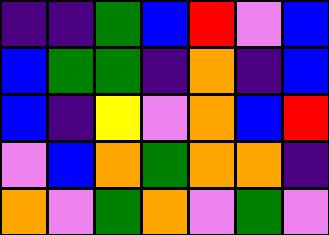[["indigo", "indigo", "green", "blue", "red", "violet", "blue"], ["blue", "green", "green", "indigo", "orange", "indigo", "blue"], ["blue", "indigo", "yellow", "violet", "orange", "blue", "red"], ["violet", "blue", "orange", "green", "orange", "orange", "indigo"], ["orange", "violet", "green", "orange", "violet", "green", "violet"]]